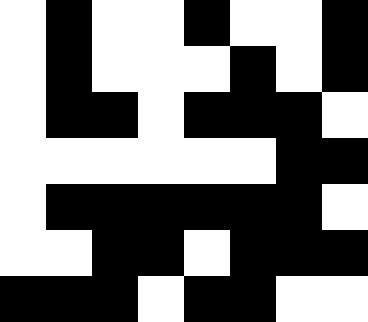[["white", "black", "white", "white", "black", "white", "white", "black"], ["white", "black", "white", "white", "white", "black", "white", "black"], ["white", "black", "black", "white", "black", "black", "black", "white"], ["white", "white", "white", "white", "white", "white", "black", "black"], ["white", "black", "black", "black", "black", "black", "black", "white"], ["white", "white", "black", "black", "white", "black", "black", "black"], ["black", "black", "black", "white", "black", "black", "white", "white"]]